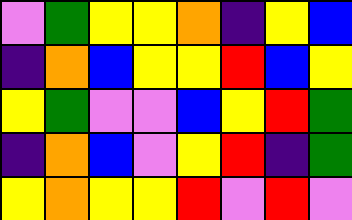[["violet", "green", "yellow", "yellow", "orange", "indigo", "yellow", "blue"], ["indigo", "orange", "blue", "yellow", "yellow", "red", "blue", "yellow"], ["yellow", "green", "violet", "violet", "blue", "yellow", "red", "green"], ["indigo", "orange", "blue", "violet", "yellow", "red", "indigo", "green"], ["yellow", "orange", "yellow", "yellow", "red", "violet", "red", "violet"]]